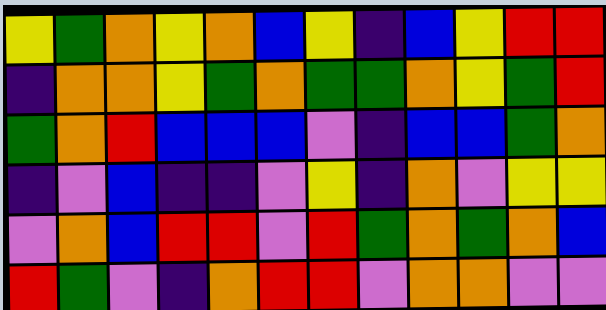[["yellow", "green", "orange", "yellow", "orange", "blue", "yellow", "indigo", "blue", "yellow", "red", "red"], ["indigo", "orange", "orange", "yellow", "green", "orange", "green", "green", "orange", "yellow", "green", "red"], ["green", "orange", "red", "blue", "blue", "blue", "violet", "indigo", "blue", "blue", "green", "orange"], ["indigo", "violet", "blue", "indigo", "indigo", "violet", "yellow", "indigo", "orange", "violet", "yellow", "yellow"], ["violet", "orange", "blue", "red", "red", "violet", "red", "green", "orange", "green", "orange", "blue"], ["red", "green", "violet", "indigo", "orange", "red", "red", "violet", "orange", "orange", "violet", "violet"]]